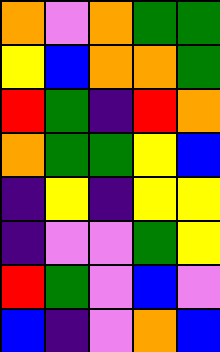[["orange", "violet", "orange", "green", "green"], ["yellow", "blue", "orange", "orange", "green"], ["red", "green", "indigo", "red", "orange"], ["orange", "green", "green", "yellow", "blue"], ["indigo", "yellow", "indigo", "yellow", "yellow"], ["indigo", "violet", "violet", "green", "yellow"], ["red", "green", "violet", "blue", "violet"], ["blue", "indigo", "violet", "orange", "blue"]]